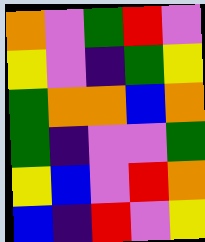[["orange", "violet", "green", "red", "violet"], ["yellow", "violet", "indigo", "green", "yellow"], ["green", "orange", "orange", "blue", "orange"], ["green", "indigo", "violet", "violet", "green"], ["yellow", "blue", "violet", "red", "orange"], ["blue", "indigo", "red", "violet", "yellow"]]